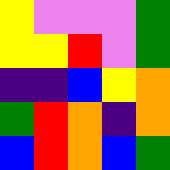[["yellow", "violet", "violet", "violet", "green"], ["yellow", "yellow", "red", "violet", "green"], ["indigo", "indigo", "blue", "yellow", "orange"], ["green", "red", "orange", "indigo", "orange"], ["blue", "red", "orange", "blue", "green"]]